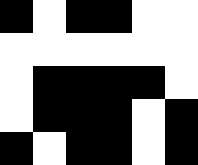[["black", "white", "black", "black", "white", "white"], ["white", "white", "white", "white", "white", "white"], ["white", "black", "black", "black", "black", "white"], ["white", "black", "black", "black", "white", "black"], ["black", "white", "black", "black", "white", "black"]]